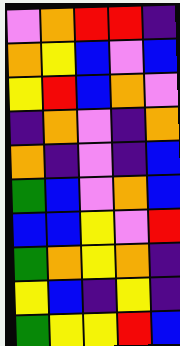[["violet", "orange", "red", "red", "indigo"], ["orange", "yellow", "blue", "violet", "blue"], ["yellow", "red", "blue", "orange", "violet"], ["indigo", "orange", "violet", "indigo", "orange"], ["orange", "indigo", "violet", "indigo", "blue"], ["green", "blue", "violet", "orange", "blue"], ["blue", "blue", "yellow", "violet", "red"], ["green", "orange", "yellow", "orange", "indigo"], ["yellow", "blue", "indigo", "yellow", "indigo"], ["green", "yellow", "yellow", "red", "blue"]]